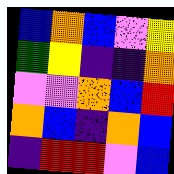[["blue", "orange", "blue", "violet", "yellow"], ["green", "yellow", "indigo", "indigo", "orange"], ["violet", "violet", "orange", "blue", "red"], ["orange", "blue", "indigo", "orange", "blue"], ["indigo", "red", "red", "violet", "blue"]]